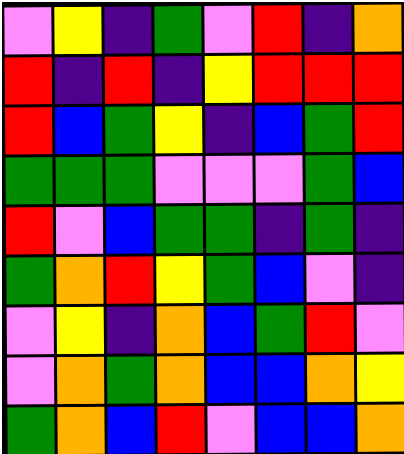[["violet", "yellow", "indigo", "green", "violet", "red", "indigo", "orange"], ["red", "indigo", "red", "indigo", "yellow", "red", "red", "red"], ["red", "blue", "green", "yellow", "indigo", "blue", "green", "red"], ["green", "green", "green", "violet", "violet", "violet", "green", "blue"], ["red", "violet", "blue", "green", "green", "indigo", "green", "indigo"], ["green", "orange", "red", "yellow", "green", "blue", "violet", "indigo"], ["violet", "yellow", "indigo", "orange", "blue", "green", "red", "violet"], ["violet", "orange", "green", "orange", "blue", "blue", "orange", "yellow"], ["green", "orange", "blue", "red", "violet", "blue", "blue", "orange"]]